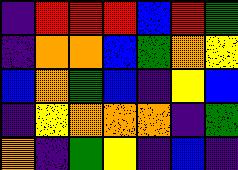[["indigo", "red", "red", "red", "blue", "red", "green"], ["indigo", "orange", "orange", "blue", "green", "orange", "yellow"], ["blue", "orange", "green", "blue", "indigo", "yellow", "blue"], ["indigo", "yellow", "orange", "orange", "orange", "indigo", "green"], ["orange", "indigo", "green", "yellow", "indigo", "blue", "indigo"]]